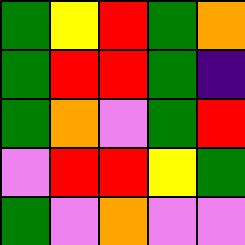[["green", "yellow", "red", "green", "orange"], ["green", "red", "red", "green", "indigo"], ["green", "orange", "violet", "green", "red"], ["violet", "red", "red", "yellow", "green"], ["green", "violet", "orange", "violet", "violet"]]